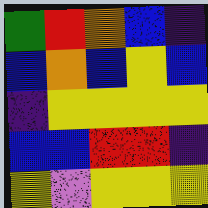[["green", "red", "orange", "blue", "indigo"], ["blue", "orange", "blue", "yellow", "blue"], ["indigo", "yellow", "yellow", "yellow", "yellow"], ["blue", "blue", "red", "red", "indigo"], ["yellow", "violet", "yellow", "yellow", "yellow"]]